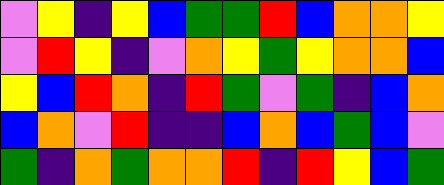[["violet", "yellow", "indigo", "yellow", "blue", "green", "green", "red", "blue", "orange", "orange", "yellow"], ["violet", "red", "yellow", "indigo", "violet", "orange", "yellow", "green", "yellow", "orange", "orange", "blue"], ["yellow", "blue", "red", "orange", "indigo", "red", "green", "violet", "green", "indigo", "blue", "orange"], ["blue", "orange", "violet", "red", "indigo", "indigo", "blue", "orange", "blue", "green", "blue", "violet"], ["green", "indigo", "orange", "green", "orange", "orange", "red", "indigo", "red", "yellow", "blue", "green"]]